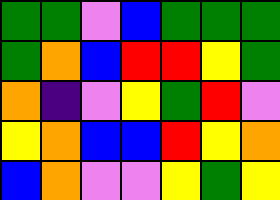[["green", "green", "violet", "blue", "green", "green", "green"], ["green", "orange", "blue", "red", "red", "yellow", "green"], ["orange", "indigo", "violet", "yellow", "green", "red", "violet"], ["yellow", "orange", "blue", "blue", "red", "yellow", "orange"], ["blue", "orange", "violet", "violet", "yellow", "green", "yellow"]]